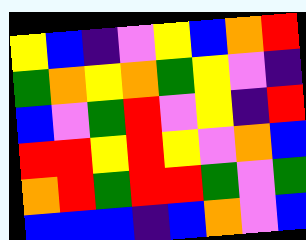[["yellow", "blue", "indigo", "violet", "yellow", "blue", "orange", "red"], ["green", "orange", "yellow", "orange", "green", "yellow", "violet", "indigo"], ["blue", "violet", "green", "red", "violet", "yellow", "indigo", "red"], ["red", "red", "yellow", "red", "yellow", "violet", "orange", "blue"], ["orange", "red", "green", "red", "red", "green", "violet", "green"], ["blue", "blue", "blue", "indigo", "blue", "orange", "violet", "blue"]]